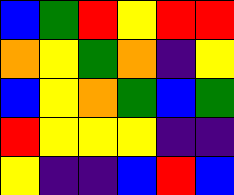[["blue", "green", "red", "yellow", "red", "red"], ["orange", "yellow", "green", "orange", "indigo", "yellow"], ["blue", "yellow", "orange", "green", "blue", "green"], ["red", "yellow", "yellow", "yellow", "indigo", "indigo"], ["yellow", "indigo", "indigo", "blue", "red", "blue"]]